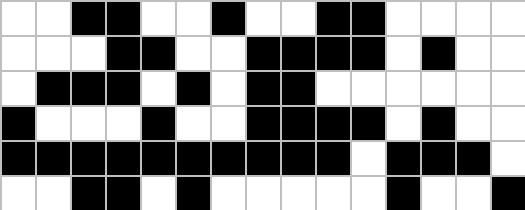[["white", "white", "black", "black", "white", "white", "black", "white", "white", "black", "black", "white", "white", "white", "white"], ["white", "white", "white", "black", "black", "white", "white", "black", "black", "black", "black", "white", "black", "white", "white"], ["white", "black", "black", "black", "white", "black", "white", "black", "black", "white", "white", "white", "white", "white", "white"], ["black", "white", "white", "white", "black", "white", "white", "black", "black", "black", "black", "white", "black", "white", "white"], ["black", "black", "black", "black", "black", "black", "black", "black", "black", "black", "white", "black", "black", "black", "white"], ["white", "white", "black", "black", "white", "black", "white", "white", "white", "white", "white", "black", "white", "white", "black"]]